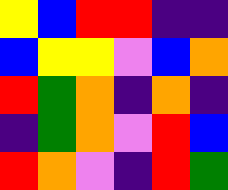[["yellow", "blue", "red", "red", "indigo", "indigo"], ["blue", "yellow", "yellow", "violet", "blue", "orange"], ["red", "green", "orange", "indigo", "orange", "indigo"], ["indigo", "green", "orange", "violet", "red", "blue"], ["red", "orange", "violet", "indigo", "red", "green"]]